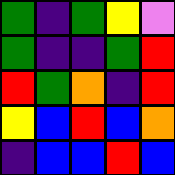[["green", "indigo", "green", "yellow", "violet"], ["green", "indigo", "indigo", "green", "red"], ["red", "green", "orange", "indigo", "red"], ["yellow", "blue", "red", "blue", "orange"], ["indigo", "blue", "blue", "red", "blue"]]